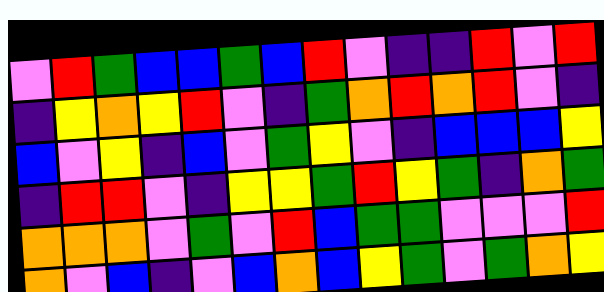[["violet", "red", "green", "blue", "blue", "green", "blue", "red", "violet", "indigo", "indigo", "red", "violet", "red"], ["indigo", "yellow", "orange", "yellow", "red", "violet", "indigo", "green", "orange", "red", "orange", "red", "violet", "indigo"], ["blue", "violet", "yellow", "indigo", "blue", "violet", "green", "yellow", "violet", "indigo", "blue", "blue", "blue", "yellow"], ["indigo", "red", "red", "violet", "indigo", "yellow", "yellow", "green", "red", "yellow", "green", "indigo", "orange", "green"], ["orange", "orange", "orange", "violet", "green", "violet", "red", "blue", "green", "green", "violet", "violet", "violet", "red"], ["orange", "violet", "blue", "indigo", "violet", "blue", "orange", "blue", "yellow", "green", "violet", "green", "orange", "yellow"]]